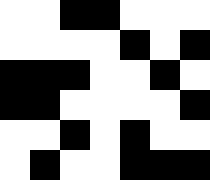[["white", "white", "black", "black", "white", "white", "white"], ["white", "white", "white", "white", "black", "white", "black"], ["black", "black", "black", "white", "white", "black", "white"], ["black", "black", "white", "white", "white", "white", "black"], ["white", "white", "black", "white", "black", "white", "white"], ["white", "black", "white", "white", "black", "black", "black"]]